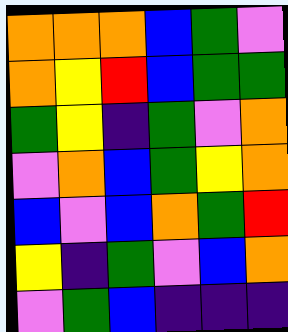[["orange", "orange", "orange", "blue", "green", "violet"], ["orange", "yellow", "red", "blue", "green", "green"], ["green", "yellow", "indigo", "green", "violet", "orange"], ["violet", "orange", "blue", "green", "yellow", "orange"], ["blue", "violet", "blue", "orange", "green", "red"], ["yellow", "indigo", "green", "violet", "blue", "orange"], ["violet", "green", "blue", "indigo", "indigo", "indigo"]]